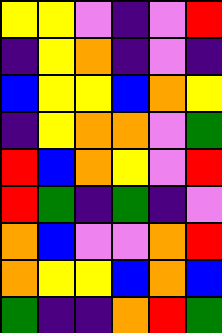[["yellow", "yellow", "violet", "indigo", "violet", "red"], ["indigo", "yellow", "orange", "indigo", "violet", "indigo"], ["blue", "yellow", "yellow", "blue", "orange", "yellow"], ["indigo", "yellow", "orange", "orange", "violet", "green"], ["red", "blue", "orange", "yellow", "violet", "red"], ["red", "green", "indigo", "green", "indigo", "violet"], ["orange", "blue", "violet", "violet", "orange", "red"], ["orange", "yellow", "yellow", "blue", "orange", "blue"], ["green", "indigo", "indigo", "orange", "red", "green"]]